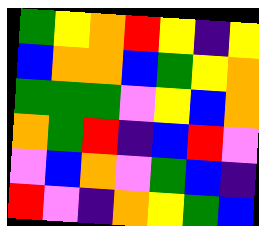[["green", "yellow", "orange", "red", "yellow", "indigo", "yellow"], ["blue", "orange", "orange", "blue", "green", "yellow", "orange"], ["green", "green", "green", "violet", "yellow", "blue", "orange"], ["orange", "green", "red", "indigo", "blue", "red", "violet"], ["violet", "blue", "orange", "violet", "green", "blue", "indigo"], ["red", "violet", "indigo", "orange", "yellow", "green", "blue"]]